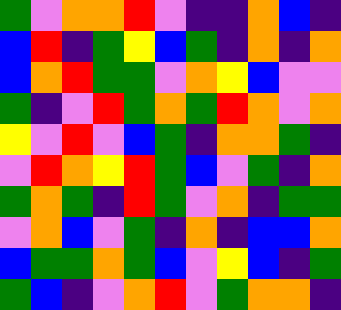[["green", "violet", "orange", "orange", "red", "violet", "indigo", "indigo", "orange", "blue", "indigo"], ["blue", "red", "indigo", "green", "yellow", "blue", "green", "indigo", "orange", "indigo", "orange"], ["blue", "orange", "red", "green", "green", "violet", "orange", "yellow", "blue", "violet", "violet"], ["green", "indigo", "violet", "red", "green", "orange", "green", "red", "orange", "violet", "orange"], ["yellow", "violet", "red", "violet", "blue", "green", "indigo", "orange", "orange", "green", "indigo"], ["violet", "red", "orange", "yellow", "red", "green", "blue", "violet", "green", "indigo", "orange"], ["green", "orange", "green", "indigo", "red", "green", "violet", "orange", "indigo", "green", "green"], ["violet", "orange", "blue", "violet", "green", "indigo", "orange", "indigo", "blue", "blue", "orange"], ["blue", "green", "green", "orange", "green", "blue", "violet", "yellow", "blue", "indigo", "green"], ["green", "blue", "indigo", "violet", "orange", "red", "violet", "green", "orange", "orange", "indigo"]]